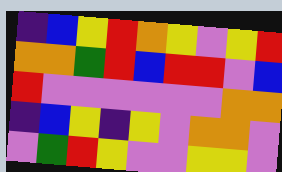[["indigo", "blue", "yellow", "red", "orange", "yellow", "violet", "yellow", "red"], ["orange", "orange", "green", "red", "blue", "red", "red", "violet", "blue"], ["red", "violet", "violet", "violet", "violet", "violet", "violet", "orange", "orange"], ["indigo", "blue", "yellow", "indigo", "yellow", "violet", "orange", "orange", "violet"], ["violet", "green", "red", "yellow", "violet", "violet", "yellow", "yellow", "violet"]]